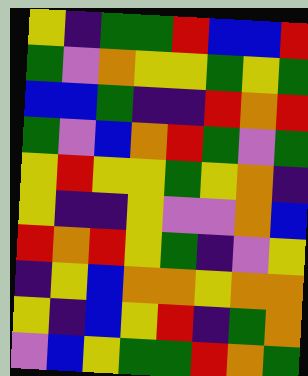[["yellow", "indigo", "green", "green", "red", "blue", "blue", "red"], ["green", "violet", "orange", "yellow", "yellow", "green", "yellow", "green"], ["blue", "blue", "green", "indigo", "indigo", "red", "orange", "red"], ["green", "violet", "blue", "orange", "red", "green", "violet", "green"], ["yellow", "red", "yellow", "yellow", "green", "yellow", "orange", "indigo"], ["yellow", "indigo", "indigo", "yellow", "violet", "violet", "orange", "blue"], ["red", "orange", "red", "yellow", "green", "indigo", "violet", "yellow"], ["indigo", "yellow", "blue", "orange", "orange", "yellow", "orange", "orange"], ["yellow", "indigo", "blue", "yellow", "red", "indigo", "green", "orange"], ["violet", "blue", "yellow", "green", "green", "red", "orange", "green"]]